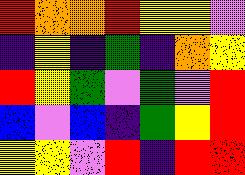[["red", "orange", "orange", "red", "yellow", "yellow", "violet"], ["indigo", "yellow", "indigo", "green", "indigo", "orange", "yellow"], ["red", "yellow", "green", "violet", "green", "violet", "red"], ["blue", "violet", "blue", "indigo", "green", "yellow", "red"], ["yellow", "yellow", "violet", "red", "indigo", "red", "red"]]